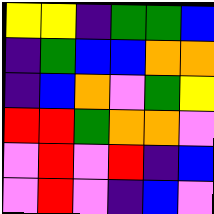[["yellow", "yellow", "indigo", "green", "green", "blue"], ["indigo", "green", "blue", "blue", "orange", "orange"], ["indigo", "blue", "orange", "violet", "green", "yellow"], ["red", "red", "green", "orange", "orange", "violet"], ["violet", "red", "violet", "red", "indigo", "blue"], ["violet", "red", "violet", "indigo", "blue", "violet"]]